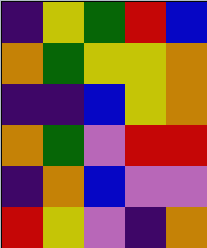[["indigo", "yellow", "green", "red", "blue"], ["orange", "green", "yellow", "yellow", "orange"], ["indigo", "indigo", "blue", "yellow", "orange"], ["orange", "green", "violet", "red", "red"], ["indigo", "orange", "blue", "violet", "violet"], ["red", "yellow", "violet", "indigo", "orange"]]